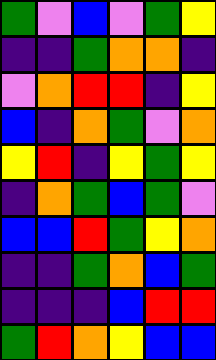[["green", "violet", "blue", "violet", "green", "yellow"], ["indigo", "indigo", "green", "orange", "orange", "indigo"], ["violet", "orange", "red", "red", "indigo", "yellow"], ["blue", "indigo", "orange", "green", "violet", "orange"], ["yellow", "red", "indigo", "yellow", "green", "yellow"], ["indigo", "orange", "green", "blue", "green", "violet"], ["blue", "blue", "red", "green", "yellow", "orange"], ["indigo", "indigo", "green", "orange", "blue", "green"], ["indigo", "indigo", "indigo", "blue", "red", "red"], ["green", "red", "orange", "yellow", "blue", "blue"]]